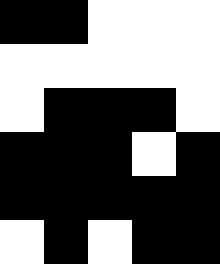[["black", "black", "white", "white", "white"], ["white", "white", "white", "white", "white"], ["white", "black", "black", "black", "white"], ["black", "black", "black", "white", "black"], ["black", "black", "black", "black", "black"], ["white", "black", "white", "black", "black"]]